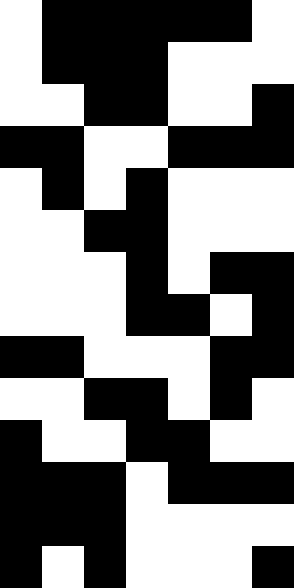[["white", "black", "black", "black", "black", "black", "white"], ["white", "black", "black", "black", "white", "white", "white"], ["white", "white", "black", "black", "white", "white", "black"], ["black", "black", "white", "white", "black", "black", "black"], ["white", "black", "white", "black", "white", "white", "white"], ["white", "white", "black", "black", "white", "white", "white"], ["white", "white", "white", "black", "white", "black", "black"], ["white", "white", "white", "black", "black", "white", "black"], ["black", "black", "white", "white", "white", "black", "black"], ["white", "white", "black", "black", "white", "black", "white"], ["black", "white", "white", "black", "black", "white", "white"], ["black", "black", "black", "white", "black", "black", "black"], ["black", "black", "black", "white", "white", "white", "white"], ["black", "white", "black", "white", "white", "white", "black"]]